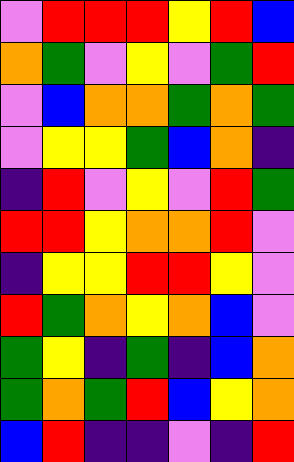[["violet", "red", "red", "red", "yellow", "red", "blue"], ["orange", "green", "violet", "yellow", "violet", "green", "red"], ["violet", "blue", "orange", "orange", "green", "orange", "green"], ["violet", "yellow", "yellow", "green", "blue", "orange", "indigo"], ["indigo", "red", "violet", "yellow", "violet", "red", "green"], ["red", "red", "yellow", "orange", "orange", "red", "violet"], ["indigo", "yellow", "yellow", "red", "red", "yellow", "violet"], ["red", "green", "orange", "yellow", "orange", "blue", "violet"], ["green", "yellow", "indigo", "green", "indigo", "blue", "orange"], ["green", "orange", "green", "red", "blue", "yellow", "orange"], ["blue", "red", "indigo", "indigo", "violet", "indigo", "red"]]